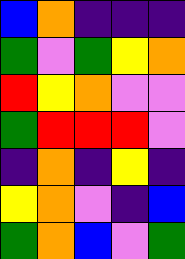[["blue", "orange", "indigo", "indigo", "indigo"], ["green", "violet", "green", "yellow", "orange"], ["red", "yellow", "orange", "violet", "violet"], ["green", "red", "red", "red", "violet"], ["indigo", "orange", "indigo", "yellow", "indigo"], ["yellow", "orange", "violet", "indigo", "blue"], ["green", "orange", "blue", "violet", "green"]]